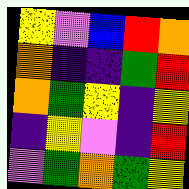[["yellow", "violet", "blue", "red", "orange"], ["orange", "indigo", "indigo", "green", "red"], ["orange", "green", "yellow", "indigo", "yellow"], ["indigo", "yellow", "violet", "indigo", "red"], ["violet", "green", "orange", "green", "yellow"]]